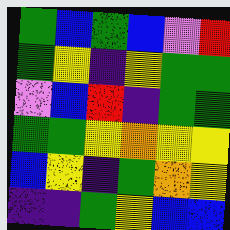[["green", "blue", "green", "blue", "violet", "red"], ["green", "yellow", "indigo", "yellow", "green", "green"], ["violet", "blue", "red", "indigo", "green", "green"], ["green", "green", "yellow", "orange", "yellow", "yellow"], ["blue", "yellow", "indigo", "green", "orange", "yellow"], ["indigo", "indigo", "green", "yellow", "blue", "blue"]]